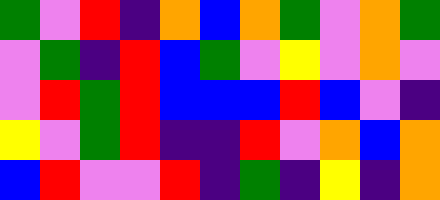[["green", "violet", "red", "indigo", "orange", "blue", "orange", "green", "violet", "orange", "green"], ["violet", "green", "indigo", "red", "blue", "green", "violet", "yellow", "violet", "orange", "violet"], ["violet", "red", "green", "red", "blue", "blue", "blue", "red", "blue", "violet", "indigo"], ["yellow", "violet", "green", "red", "indigo", "indigo", "red", "violet", "orange", "blue", "orange"], ["blue", "red", "violet", "violet", "red", "indigo", "green", "indigo", "yellow", "indigo", "orange"]]